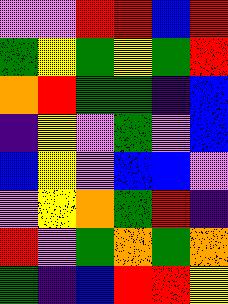[["violet", "violet", "red", "red", "blue", "red"], ["green", "yellow", "green", "yellow", "green", "red"], ["orange", "red", "green", "green", "indigo", "blue"], ["indigo", "yellow", "violet", "green", "violet", "blue"], ["blue", "yellow", "violet", "blue", "blue", "violet"], ["violet", "yellow", "orange", "green", "red", "indigo"], ["red", "violet", "green", "orange", "green", "orange"], ["green", "indigo", "blue", "red", "red", "yellow"]]